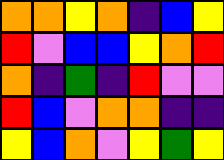[["orange", "orange", "yellow", "orange", "indigo", "blue", "yellow"], ["red", "violet", "blue", "blue", "yellow", "orange", "red"], ["orange", "indigo", "green", "indigo", "red", "violet", "violet"], ["red", "blue", "violet", "orange", "orange", "indigo", "indigo"], ["yellow", "blue", "orange", "violet", "yellow", "green", "yellow"]]